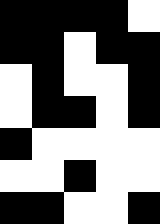[["black", "black", "black", "black", "white"], ["black", "black", "white", "black", "black"], ["white", "black", "white", "white", "black"], ["white", "black", "black", "white", "black"], ["black", "white", "white", "white", "white"], ["white", "white", "black", "white", "white"], ["black", "black", "white", "white", "black"]]